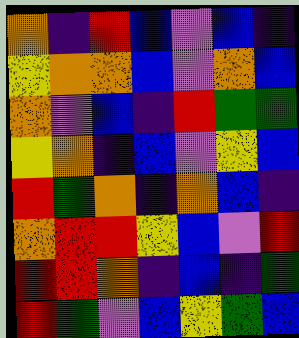[["orange", "indigo", "red", "blue", "violet", "blue", "indigo"], ["yellow", "orange", "orange", "blue", "violet", "orange", "blue"], ["orange", "violet", "blue", "indigo", "red", "green", "green"], ["yellow", "orange", "indigo", "blue", "violet", "yellow", "blue"], ["red", "green", "orange", "indigo", "orange", "blue", "indigo"], ["orange", "red", "red", "yellow", "blue", "violet", "red"], ["red", "red", "orange", "indigo", "blue", "indigo", "green"], ["red", "green", "violet", "blue", "yellow", "green", "blue"]]